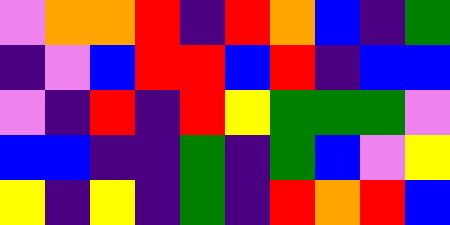[["violet", "orange", "orange", "red", "indigo", "red", "orange", "blue", "indigo", "green"], ["indigo", "violet", "blue", "red", "red", "blue", "red", "indigo", "blue", "blue"], ["violet", "indigo", "red", "indigo", "red", "yellow", "green", "green", "green", "violet"], ["blue", "blue", "indigo", "indigo", "green", "indigo", "green", "blue", "violet", "yellow"], ["yellow", "indigo", "yellow", "indigo", "green", "indigo", "red", "orange", "red", "blue"]]